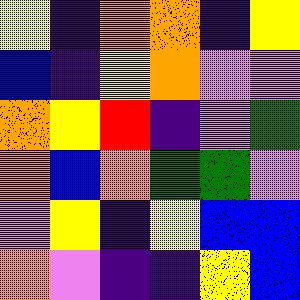[["yellow", "indigo", "orange", "orange", "indigo", "yellow"], ["blue", "indigo", "yellow", "orange", "violet", "violet"], ["orange", "yellow", "red", "indigo", "violet", "green"], ["orange", "blue", "orange", "green", "green", "violet"], ["violet", "yellow", "indigo", "yellow", "blue", "blue"], ["orange", "violet", "indigo", "indigo", "yellow", "blue"]]